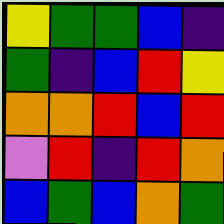[["yellow", "green", "green", "blue", "indigo"], ["green", "indigo", "blue", "red", "yellow"], ["orange", "orange", "red", "blue", "red"], ["violet", "red", "indigo", "red", "orange"], ["blue", "green", "blue", "orange", "green"]]